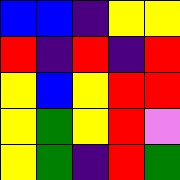[["blue", "blue", "indigo", "yellow", "yellow"], ["red", "indigo", "red", "indigo", "red"], ["yellow", "blue", "yellow", "red", "red"], ["yellow", "green", "yellow", "red", "violet"], ["yellow", "green", "indigo", "red", "green"]]